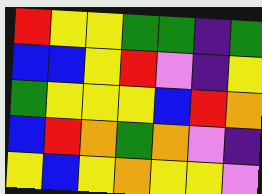[["red", "yellow", "yellow", "green", "green", "indigo", "green"], ["blue", "blue", "yellow", "red", "violet", "indigo", "yellow"], ["green", "yellow", "yellow", "yellow", "blue", "red", "orange"], ["blue", "red", "orange", "green", "orange", "violet", "indigo"], ["yellow", "blue", "yellow", "orange", "yellow", "yellow", "violet"]]